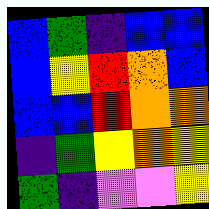[["blue", "green", "indigo", "blue", "blue"], ["blue", "yellow", "red", "orange", "blue"], ["blue", "blue", "red", "orange", "orange"], ["indigo", "green", "yellow", "orange", "yellow"], ["green", "indigo", "violet", "violet", "yellow"]]